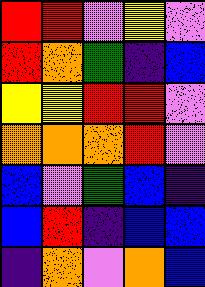[["red", "red", "violet", "yellow", "violet"], ["red", "orange", "green", "indigo", "blue"], ["yellow", "yellow", "red", "red", "violet"], ["orange", "orange", "orange", "red", "violet"], ["blue", "violet", "green", "blue", "indigo"], ["blue", "red", "indigo", "blue", "blue"], ["indigo", "orange", "violet", "orange", "blue"]]